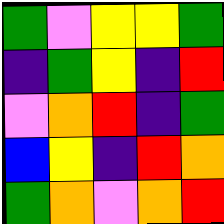[["green", "violet", "yellow", "yellow", "green"], ["indigo", "green", "yellow", "indigo", "red"], ["violet", "orange", "red", "indigo", "green"], ["blue", "yellow", "indigo", "red", "orange"], ["green", "orange", "violet", "orange", "red"]]